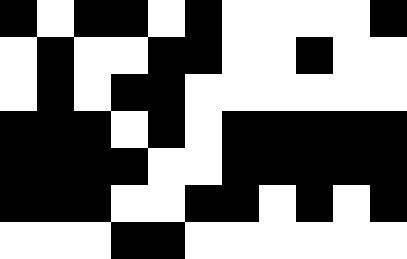[["black", "white", "black", "black", "white", "black", "white", "white", "white", "white", "black"], ["white", "black", "white", "white", "black", "black", "white", "white", "black", "white", "white"], ["white", "black", "white", "black", "black", "white", "white", "white", "white", "white", "white"], ["black", "black", "black", "white", "black", "white", "black", "black", "black", "black", "black"], ["black", "black", "black", "black", "white", "white", "black", "black", "black", "black", "black"], ["black", "black", "black", "white", "white", "black", "black", "white", "black", "white", "black"], ["white", "white", "white", "black", "black", "white", "white", "white", "white", "white", "white"]]